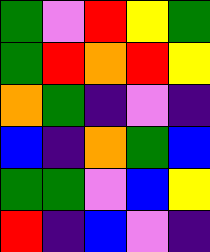[["green", "violet", "red", "yellow", "green"], ["green", "red", "orange", "red", "yellow"], ["orange", "green", "indigo", "violet", "indigo"], ["blue", "indigo", "orange", "green", "blue"], ["green", "green", "violet", "blue", "yellow"], ["red", "indigo", "blue", "violet", "indigo"]]